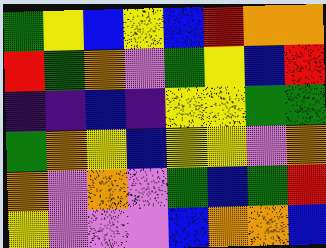[["green", "yellow", "blue", "yellow", "blue", "red", "orange", "orange"], ["red", "green", "orange", "violet", "green", "yellow", "blue", "red"], ["indigo", "indigo", "blue", "indigo", "yellow", "yellow", "green", "green"], ["green", "orange", "yellow", "blue", "yellow", "yellow", "violet", "orange"], ["orange", "violet", "orange", "violet", "green", "blue", "green", "red"], ["yellow", "violet", "violet", "violet", "blue", "orange", "orange", "blue"]]